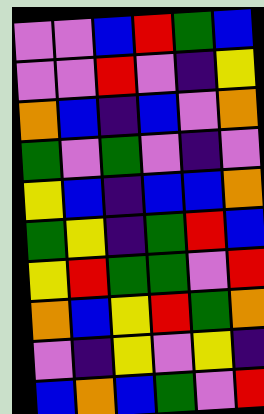[["violet", "violet", "blue", "red", "green", "blue"], ["violet", "violet", "red", "violet", "indigo", "yellow"], ["orange", "blue", "indigo", "blue", "violet", "orange"], ["green", "violet", "green", "violet", "indigo", "violet"], ["yellow", "blue", "indigo", "blue", "blue", "orange"], ["green", "yellow", "indigo", "green", "red", "blue"], ["yellow", "red", "green", "green", "violet", "red"], ["orange", "blue", "yellow", "red", "green", "orange"], ["violet", "indigo", "yellow", "violet", "yellow", "indigo"], ["blue", "orange", "blue", "green", "violet", "red"]]